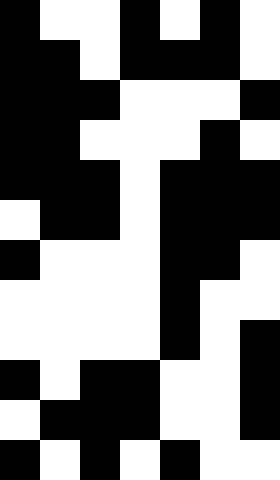[["black", "white", "white", "black", "white", "black", "white"], ["black", "black", "white", "black", "black", "black", "white"], ["black", "black", "black", "white", "white", "white", "black"], ["black", "black", "white", "white", "white", "black", "white"], ["black", "black", "black", "white", "black", "black", "black"], ["white", "black", "black", "white", "black", "black", "black"], ["black", "white", "white", "white", "black", "black", "white"], ["white", "white", "white", "white", "black", "white", "white"], ["white", "white", "white", "white", "black", "white", "black"], ["black", "white", "black", "black", "white", "white", "black"], ["white", "black", "black", "black", "white", "white", "black"], ["black", "white", "black", "white", "black", "white", "white"]]